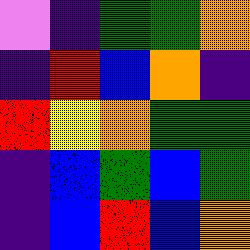[["violet", "indigo", "green", "green", "orange"], ["indigo", "red", "blue", "orange", "indigo"], ["red", "yellow", "orange", "green", "green"], ["indigo", "blue", "green", "blue", "green"], ["indigo", "blue", "red", "blue", "orange"]]